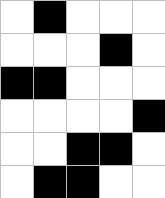[["white", "black", "white", "white", "white"], ["white", "white", "white", "black", "white"], ["black", "black", "white", "white", "white"], ["white", "white", "white", "white", "black"], ["white", "white", "black", "black", "white"], ["white", "black", "black", "white", "white"]]